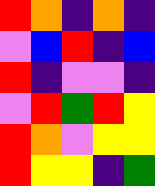[["red", "orange", "indigo", "orange", "indigo"], ["violet", "blue", "red", "indigo", "blue"], ["red", "indigo", "violet", "violet", "indigo"], ["violet", "red", "green", "red", "yellow"], ["red", "orange", "violet", "yellow", "yellow"], ["red", "yellow", "yellow", "indigo", "green"]]